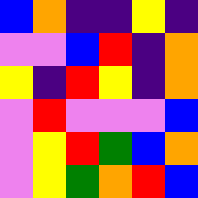[["blue", "orange", "indigo", "indigo", "yellow", "indigo"], ["violet", "violet", "blue", "red", "indigo", "orange"], ["yellow", "indigo", "red", "yellow", "indigo", "orange"], ["violet", "red", "violet", "violet", "violet", "blue"], ["violet", "yellow", "red", "green", "blue", "orange"], ["violet", "yellow", "green", "orange", "red", "blue"]]